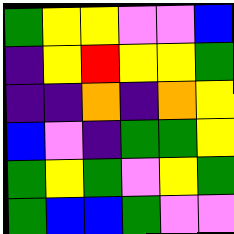[["green", "yellow", "yellow", "violet", "violet", "blue"], ["indigo", "yellow", "red", "yellow", "yellow", "green"], ["indigo", "indigo", "orange", "indigo", "orange", "yellow"], ["blue", "violet", "indigo", "green", "green", "yellow"], ["green", "yellow", "green", "violet", "yellow", "green"], ["green", "blue", "blue", "green", "violet", "violet"]]